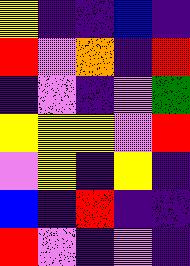[["yellow", "indigo", "indigo", "blue", "indigo"], ["red", "violet", "orange", "indigo", "red"], ["indigo", "violet", "indigo", "violet", "green"], ["yellow", "yellow", "yellow", "violet", "red"], ["violet", "yellow", "indigo", "yellow", "indigo"], ["blue", "indigo", "red", "indigo", "indigo"], ["red", "violet", "indigo", "violet", "indigo"]]